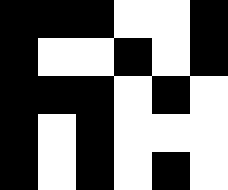[["black", "black", "black", "white", "white", "black"], ["black", "white", "white", "black", "white", "black"], ["black", "black", "black", "white", "black", "white"], ["black", "white", "black", "white", "white", "white"], ["black", "white", "black", "white", "black", "white"]]